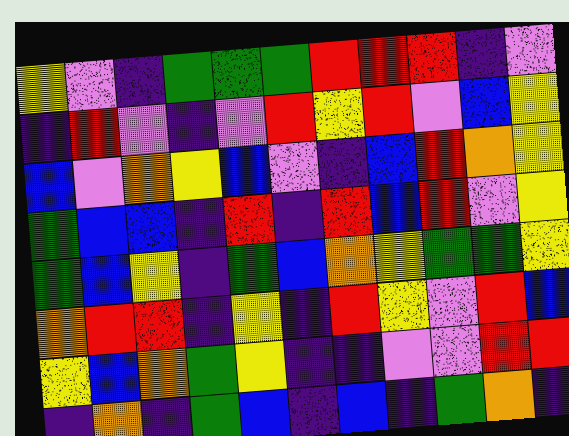[["yellow", "violet", "indigo", "green", "green", "green", "red", "red", "red", "indigo", "violet"], ["indigo", "red", "violet", "indigo", "violet", "red", "yellow", "red", "violet", "blue", "yellow"], ["blue", "violet", "orange", "yellow", "blue", "violet", "indigo", "blue", "red", "orange", "yellow"], ["green", "blue", "blue", "indigo", "red", "indigo", "red", "blue", "red", "violet", "yellow"], ["green", "blue", "yellow", "indigo", "green", "blue", "orange", "yellow", "green", "green", "yellow"], ["orange", "red", "red", "indigo", "yellow", "indigo", "red", "yellow", "violet", "red", "blue"], ["yellow", "blue", "orange", "green", "yellow", "indigo", "indigo", "violet", "violet", "red", "red"], ["indigo", "orange", "indigo", "green", "blue", "indigo", "blue", "indigo", "green", "orange", "indigo"]]